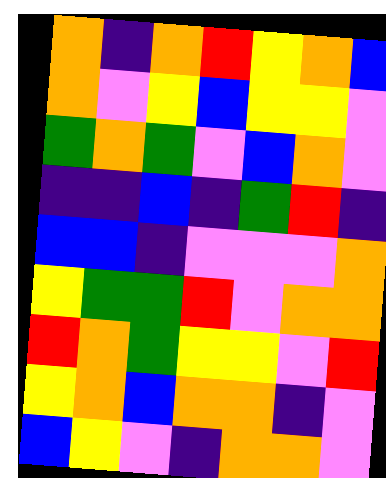[["orange", "indigo", "orange", "red", "yellow", "orange", "blue"], ["orange", "violet", "yellow", "blue", "yellow", "yellow", "violet"], ["green", "orange", "green", "violet", "blue", "orange", "violet"], ["indigo", "indigo", "blue", "indigo", "green", "red", "indigo"], ["blue", "blue", "indigo", "violet", "violet", "violet", "orange"], ["yellow", "green", "green", "red", "violet", "orange", "orange"], ["red", "orange", "green", "yellow", "yellow", "violet", "red"], ["yellow", "orange", "blue", "orange", "orange", "indigo", "violet"], ["blue", "yellow", "violet", "indigo", "orange", "orange", "violet"]]